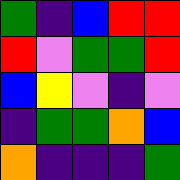[["green", "indigo", "blue", "red", "red"], ["red", "violet", "green", "green", "red"], ["blue", "yellow", "violet", "indigo", "violet"], ["indigo", "green", "green", "orange", "blue"], ["orange", "indigo", "indigo", "indigo", "green"]]